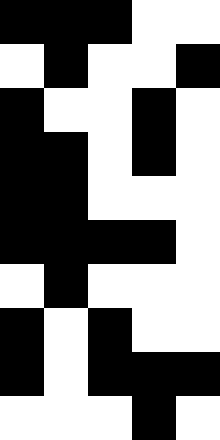[["black", "black", "black", "white", "white"], ["white", "black", "white", "white", "black"], ["black", "white", "white", "black", "white"], ["black", "black", "white", "black", "white"], ["black", "black", "white", "white", "white"], ["black", "black", "black", "black", "white"], ["white", "black", "white", "white", "white"], ["black", "white", "black", "white", "white"], ["black", "white", "black", "black", "black"], ["white", "white", "white", "black", "white"]]